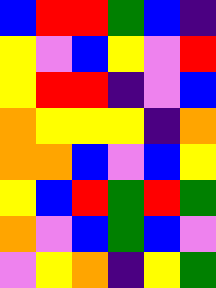[["blue", "red", "red", "green", "blue", "indigo"], ["yellow", "violet", "blue", "yellow", "violet", "red"], ["yellow", "red", "red", "indigo", "violet", "blue"], ["orange", "yellow", "yellow", "yellow", "indigo", "orange"], ["orange", "orange", "blue", "violet", "blue", "yellow"], ["yellow", "blue", "red", "green", "red", "green"], ["orange", "violet", "blue", "green", "blue", "violet"], ["violet", "yellow", "orange", "indigo", "yellow", "green"]]